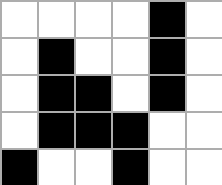[["white", "white", "white", "white", "black", "white"], ["white", "black", "white", "white", "black", "white"], ["white", "black", "black", "white", "black", "white"], ["white", "black", "black", "black", "white", "white"], ["black", "white", "white", "black", "white", "white"]]